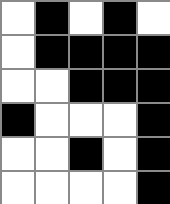[["white", "black", "white", "black", "white"], ["white", "black", "black", "black", "black"], ["white", "white", "black", "black", "black"], ["black", "white", "white", "white", "black"], ["white", "white", "black", "white", "black"], ["white", "white", "white", "white", "black"]]